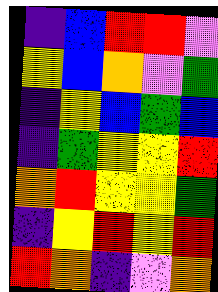[["indigo", "blue", "red", "red", "violet"], ["yellow", "blue", "orange", "violet", "green"], ["indigo", "yellow", "blue", "green", "blue"], ["indigo", "green", "yellow", "yellow", "red"], ["orange", "red", "yellow", "yellow", "green"], ["indigo", "yellow", "red", "yellow", "red"], ["red", "orange", "indigo", "violet", "orange"]]